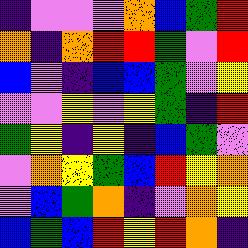[["indigo", "violet", "violet", "violet", "orange", "blue", "green", "red"], ["orange", "indigo", "orange", "red", "red", "green", "violet", "red"], ["blue", "violet", "indigo", "blue", "blue", "green", "violet", "yellow"], ["violet", "violet", "yellow", "violet", "yellow", "green", "indigo", "red"], ["green", "yellow", "indigo", "yellow", "indigo", "blue", "green", "violet"], ["violet", "orange", "yellow", "green", "blue", "red", "yellow", "orange"], ["violet", "blue", "green", "orange", "indigo", "violet", "orange", "yellow"], ["blue", "green", "blue", "red", "yellow", "red", "orange", "indigo"]]